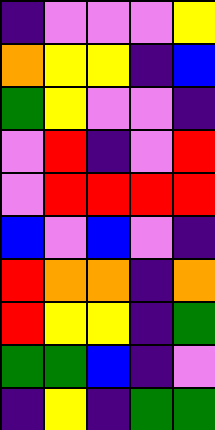[["indigo", "violet", "violet", "violet", "yellow"], ["orange", "yellow", "yellow", "indigo", "blue"], ["green", "yellow", "violet", "violet", "indigo"], ["violet", "red", "indigo", "violet", "red"], ["violet", "red", "red", "red", "red"], ["blue", "violet", "blue", "violet", "indigo"], ["red", "orange", "orange", "indigo", "orange"], ["red", "yellow", "yellow", "indigo", "green"], ["green", "green", "blue", "indigo", "violet"], ["indigo", "yellow", "indigo", "green", "green"]]